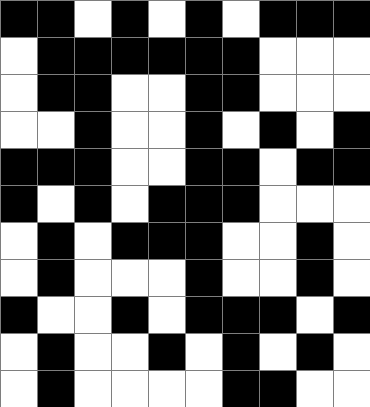[["black", "black", "white", "black", "white", "black", "white", "black", "black", "black"], ["white", "black", "black", "black", "black", "black", "black", "white", "white", "white"], ["white", "black", "black", "white", "white", "black", "black", "white", "white", "white"], ["white", "white", "black", "white", "white", "black", "white", "black", "white", "black"], ["black", "black", "black", "white", "white", "black", "black", "white", "black", "black"], ["black", "white", "black", "white", "black", "black", "black", "white", "white", "white"], ["white", "black", "white", "black", "black", "black", "white", "white", "black", "white"], ["white", "black", "white", "white", "white", "black", "white", "white", "black", "white"], ["black", "white", "white", "black", "white", "black", "black", "black", "white", "black"], ["white", "black", "white", "white", "black", "white", "black", "white", "black", "white"], ["white", "black", "white", "white", "white", "white", "black", "black", "white", "white"]]